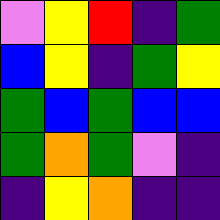[["violet", "yellow", "red", "indigo", "green"], ["blue", "yellow", "indigo", "green", "yellow"], ["green", "blue", "green", "blue", "blue"], ["green", "orange", "green", "violet", "indigo"], ["indigo", "yellow", "orange", "indigo", "indigo"]]